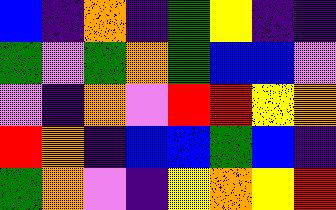[["blue", "indigo", "orange", "indigo", "green", "yellow", "indigo", "indigo"], ["green", "violet", "green", "orange", "green", "blue", "blue", "violet"], ["violet", "indigo", "orange", "violet", "red", "red", "yellow", "orange"], ["red", "orange", "indigo", "blue", "blue", "green", "blue", "indigo"], ["green", "orange", "violet", "indigo", "yellow", "orange", "yellow", "red"]]